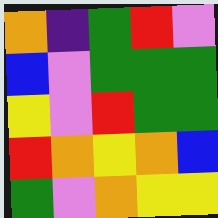[["orange", "indigo", "green", "red", "violet"], ["blue", "violet", "green", "green", "green"], ["yellow", "violet", "red", "green", "green"], ["red", "orange", "yellow", "orange", "blue"], ["green", "violet", "orange", "yellow", "yellow"]]